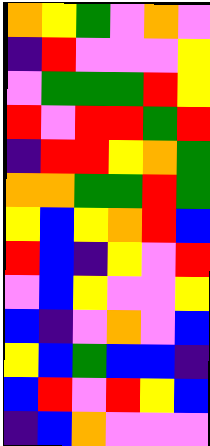[["orange", "yellow", "green", "violet", "orange", "violet"], ["indigo", "red", "violet", "violet", "violet", "yellow"], ["violet", "green", "green", "green", "red", "yellow"], ["red", "violet", "red", "red", "green", "red"], ["indigo", "red", "red", "yellow", "orange", "green"], ["orange", "orange", "green", "green", "red", "green"], ["yellow", "blue", "yellow", "orange", "red", "blue"], ["red", "blue", "indigo", "yellow", "violet", "red"], ["violet", "blue", "yellow", "violet", "violet", "yellow"], ["blue", "indigo", "violet", "orange", "violet", "blue"], ["yellow", "blue", "green", "blue", "blue", "indigo"], ["blue", "red", "violet", "red", "yellow", "blue"], ["indigo", "blue", "orange", "violet", "violet", "violet"]]